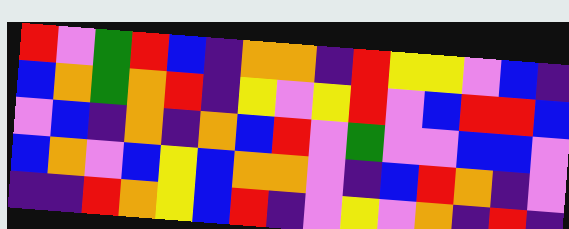[["red", "violet", "green", "red", "blue", "indigo", "orange", "orange", "indigo", "red", "yellow", "yellow", "violet", "blue", "indigo"], ["blue", "orange", "green", "orange", "red", "indigo", "yellow", "violet", "yellow", "red", "violet", "blue", "red", "red", "blue"], ["violet", "blue", "indigo", "orange", "indigo", "orange", "blue", "red", "violet", "green", "violet", "violet", "blue", "blue", "violet"], ["blue", "orange", "violet", "blue", "yellow", "blue", "orange", "orange", "violet", "indigo", "blue", "red", "orange", "indigo", "violet"], ["indigo", "indigo", "red", "orange", "yellow", "blue", "red", "indigo", "violet", "yellow", "violet", "orange", "indigo", "red", "indigo"]]